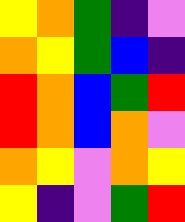[["yellow", "orange", "green", "indigo", "violet"], ["orange", "yellow", "green", "blue", "indigo"], ["red", "orange", "blue", "green", "red"], ["red", "orange", "blue", "orange", "violet"], ["orange", "yellow", "violet", "orange", "yellow"], ["yellow", "indigo", "violet", "green", "red"]]